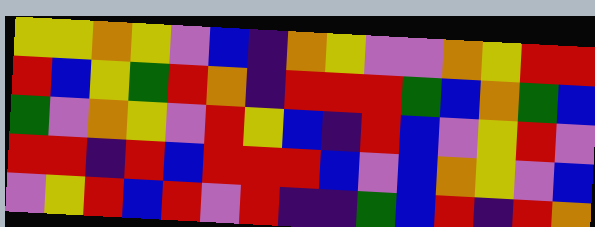[["yellow", "yellow", "orange", "yellow", "violet", "blue", "indigo", "orange", "yellow", "violet", "violet", "orange", "yellow", "red", "red"], ["red", "blue", "yellow", "green", "red", "orange", "indigo", "red", "red", "red", "green", "blue", "orange", "green", "blue"], ["green", "violet", "orange", "yellow", "violet", "red", "yellow", "blue", "indigo", "red", "blue", "violet", "yellow", "red", "violet"], ["red", "red", "indigo", "red", "blue", "red", "red", "red", "blue", "violet", "blue", "orange", "yellow", "violet", "blue"], ["violet", "yellow", "red", "blue", "red", "violet", "red", "indigo", "indigo", "green", "blue", "red", "indigo", "red", "orange"]]